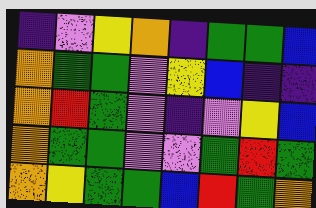[["indigo", "violet", "yellow", "orange", "indigo", "green", "green", "blue"], ["orange", "green", "green", "violet", "yellow", "blue", "indigo", "indigo"], ["orange", "red", "green", "violet", "indigo", "violet", "yellow", "blue"], ["orange", "green", "green", "violet", "violet", "green", "red", "green"], ["orange", "yellow", "green", "green", "blue", "red", "green", "orange"]]